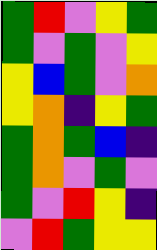[["green", "red", "violet", "yellow", "green"], ["green", "violet", "green", "violet", "yellow"], ["yellow", "blue", "green", "violet", "orange"], ["yellow", "orange", "indigo", "yellow", "green"], ["green", "orange", "green", "blue", "indigo"], ["green", "orange", "violet", "green", "violet"], ["green", "violet", "red", "yellow", "indigo"], ["violet", "red", "green", "yellow", "yellow"]]